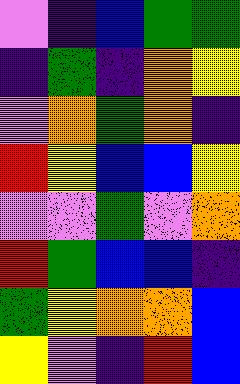[["violet", "indigo", "blue", "green", "green"], ["indigo", "green", "indigo", "orange", "yellow"], ["violet", "orange", "green", "orange", "indigo"], ["red", "yellow", "blue", "blue", "yellow"], ["violet", "violet", "green", "violet", "orange"], ["red", "green", "blue", "blue", "indigo"], ["green", "yellow", "orange", "orange", "blue"], ["yellow", "violet", "indigo", "red", "blue"]]